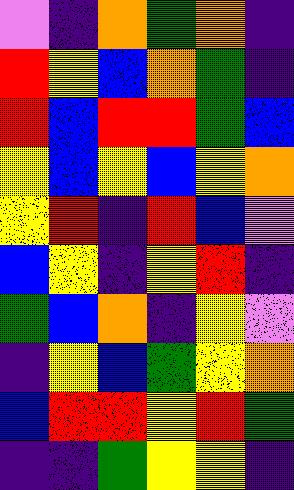[["violet", "indigo", "orange", "green", "orange", "indigo"], ["red", "yellow", "blue", "orange", "green", "indigo"], ["red", "blue", "red", "red", "green", "blue"], ["yellow", "blue", "yellow", "blue", "yellow", "orange"], ["yellow", "red", "indigo", "red", "blue", "violet"], ["blue", "yellow", "indigo", "yellow", "red", "indigo"], ["green", "blue", "orange", "indigo", "yellow", "violet"], ["indigo", "yellow", "blue", "green", "yellow", "orange"], ["blue", "red", "red", "yellow", "red", "green"], ["indigo", "indigo", "green", "yellow", "yellow", "indigo"]]